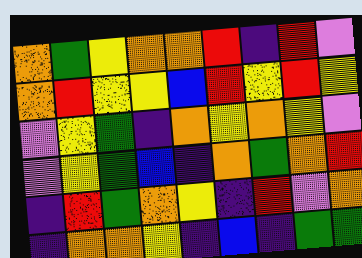[["orange", "green", "yellow", "orange", "orange", "red", "indigo", "red", "violet"], ["orange", "red", "yellow", "yellow", "blue", "red", "yellow", "red", "yellow"], ["violet", "yellow", "green", "indigo", "orange", "yellow", "orange", "yellow", "violet"], ["violet", "yellow", "green", "blue", "indigo", "orange", "green", "orange", "red"], ["indigo", "red", "green", "orange", "yellow", "indigo", "red", "violet", "orange"], ["indigo", "orange", "orange", "yellow", "indigo", "blue", "indigo", "green", "green"]]